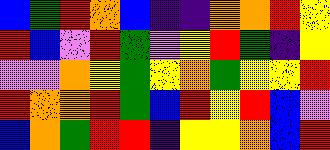[["blue", "green", "red", "orange", "blue", "indigo", "indigo", "orange", "orange", "red", "yellow"], ["red", "blue", "violet", "red", "green", "violet", "yellow", "red", "green", "indigo", "yellow"], ["violet", "violet", "orange", "yellow", "green", "yellow", "orange", "green", "yellow", "yellow", "red"], ["red", "orange", "orange", "red", "green", "blue", "red", "yellow", "red", "blue", "violet"], ["blue", "orange", "green", "red", "red", "indigo", "yellow", "yellow", "orange", "blue", "red"]]